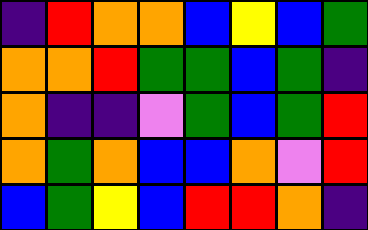[["indigo", "red", "orange", "orange", "blue", "yellow", "blue", "green"], ["orange", "orange", "red", "green", "green", "blue", "green", "indigo"], ["orange", "indigo", "indigo", "violet", "green", "blue", "green", "red"], ["orange", "green", "orange", "blue", "blue", "orange", "violet", "red"], ["blue", "green", "yellow", "blue", "red", "red", "orange", "indigo"]]